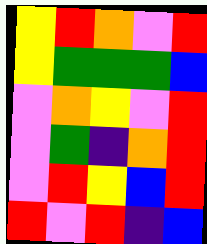[["yellow", "red", "orange", "violet", "red"], ["yellow", "green", "green", "green", "blue"], ["violet", "orange", "yellow", "violet", "red"], ["violet", "green", "indigo", "orange", "red"], ["violet", "red", "yellow", "blue", "red"], ["red", "violet", "red", "indigo", "blue"]]